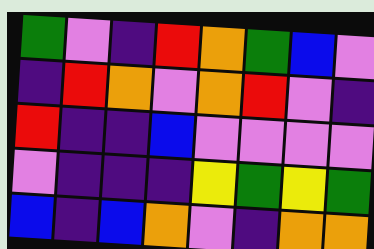[["green", "violet", "indigo", "red", "orange", "green", "blue", "violet"], ["indigo", "red", "orange", "violet", "orange", "red", "violet", "indigo"], ["red", "indigo", "indigo", "blue", "violet", "violet", "violet", "violet"], ["violet", "indigo", "indigo", "indigo", "yellow", "green", "yellow", "green"], ["blue", "indigo", "blue", "orange", "violet", "indigo", "orange", "orange"]]